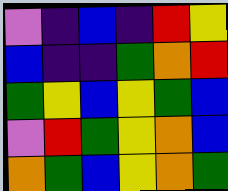[["violet", "indigo", "blue", "indigo", "red", "yellow"], ["blue", "indigo", "indigo", "green", "orange", "red"], ["green", "yellow", "blue", "yellow", "green", "blue"], ["violet", "red", "green", "yellow", "orange", "blue"], ["orange", "green", "blue", "yellow", "orange", "green"]]